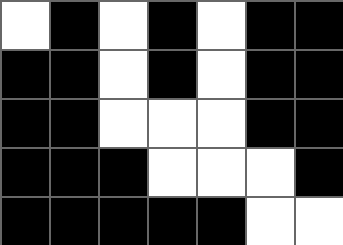[["white", "black", "white", "black", "white", "black", "black"], ["black", "black", "white", "black", "white", "black", "black"], ["black", "black", "white", "white", "white", "black", "black"], ["black", "black", "black", "white", "white", "white", "black"], ["black", "black", "black", "black", "black", "white", "white"]]